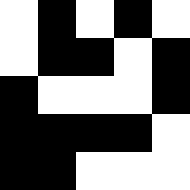[["white", "black", "white", "black", "white"], ["white", "black", "black", "white", "black"], ["black", "white", "white", "white", "black"], ["black", "black", "black", "black", "white"], ["black", "black", "white", "white", "white"]]